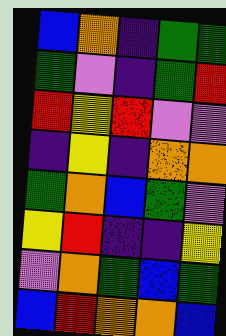[["blue", "orange", "indigo", "green", "green"], ["green", "violet", "indigo", "green", "red"], ["red", "yellow", "red", "violet", "violet"], ["indigo", "yellow", "indigo", "orange", "orange"], ["green", "orange", "blue", "green", "violet"], ["yellow", "red", "indigo", "indigo", "yellow"], ["violet", "orange", "green", "blue", "green"], ["blue", "red", "orange", "orange", "blue"]]